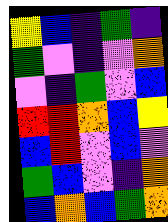[["yellow", "blue", "indigo", "green", "indigo"], ["green", "violet", "indigo", "violet", "orange"], ["violet", "indigo", "green", "violet", "blue"], ["red", "red", "orange", "blue", "yellow"], ["blue", "red", "violet", "blue", "violet"], ["green", "blue", "violet", "indigo", "orange"], ["blue", "orange", "blue", "green", "orange"]]